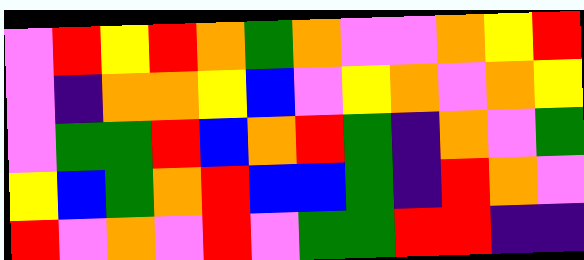[["violet", "red", "yellow", "red", "orange", "green", "orange", "violet", "violet", "orange", "yellow", "red"], ["violet", "indigo", "orange", "orange", "yellow", "blue", "violet", "yellow", "orange", "violet", "orange", "yellow"], ["violet", "green", "green", "red", "blue", "orange", "red", "green", "indigo", "orange", "violet", "green"], ["yellow", "blue", "green", "orange", "red", "blue", "blue", "green", "indigo", "red", "orange", "violet"], ["red", "violet", "orange", "violet", "red", "violet", "green", "green", "red", "red", "indigo", "indigo"]]